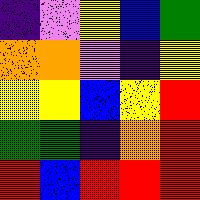[["indigo", "violet", "yellow", "blue", "green"], ["orange", "orange", "violet", "indigo", "yellow"], ["yellow", "yellow", "blue", "yellow", "red"], ["green", "green", "indigo", "orange", "red"], ["red", "blue", "red", "red", "red"]]